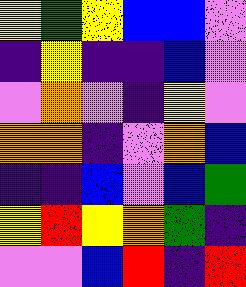[["yellow", "green", "yellow", "blue", "blue", "violet"], ["indigo", "yellow", "indigo", "indigo", "blue", "violet"], ["violet", "orange", "violet", "indigo", "yellow", "violet"], ["orange", "orange", "indigo", "violet", "orange", "blue"], ["indigo", "indigo", "blue", "violet", "blue", "green"], ["yellow", "red", "yellow", "orange", "green", "indigo"], ["violet", "violet", "blue", "red", "indigo", "red"]]